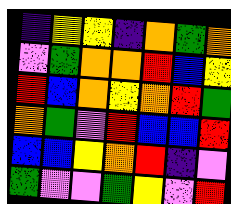[["indigo", "yellow", "yellow", "indigo", "orange", "green", "orange"], ["violet", "green", "orange", "orange", "red", "blue", "yellow"], ["red", "blue", "orange", "yellow", "orange", "red", "green"], ["orange", "green", "violet", "red", "blue", "blue", "red"], ["blue", "blue", "yellow", "orange", "red", "indigo", "violet"], ["green", "violet", "violet", "green", "yellow", "violet", "red"]]